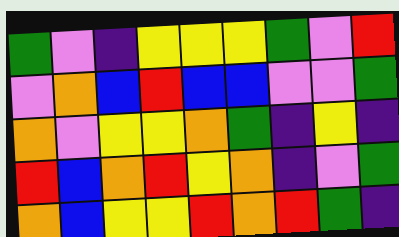[["green", "violet", "indigo", "yellow", "yellow", "yellow", "green", "violet", "red"], ["violet", "orange", "blue", "red", "blue", "blue", "violet", "violet", "green"], ["orange", "violet", "yellow", "yellow", "orange", "green", "indigo", "yellow", "indigo"], ["red", "blue", "orange", "red", "yellow", "orange", "indigo", "violet", "green"], ["orange", "blue", "yellow", "yellow", "red", "orange", "red", "green", "indigo"]]